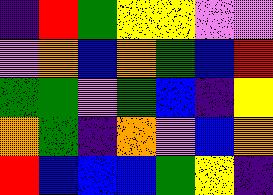[["indigo", "red", "green", "yellow", "yellow", "violet", "violet"], ["violet", "orange", "blue", "orange", "green", "blue", "red"], ["green", "green", "violet", "green", "blue", "indigo", "yellow"], ["orange", "green", "indigo", "orange", "violet", "blue", "orange"], ["red", "blue", "blue", "blue", "green", "yellow", "indigo"]]